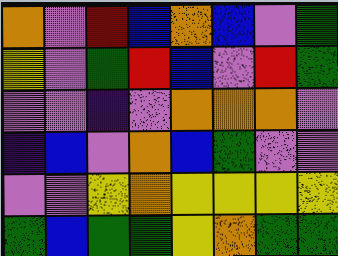[["orange", "violet", "red", "blue", "orange", "blue", "violet", "green"], ["yellow", "violet", "green", "red", "blue", "violet", "red", "green"], ["violet", "violet", "indigo", "violet", "orange", "orange", "orange", "violet"], ["indigo", "blue", "violet", "orange", "blue", "green", "violet", "violet"], ["violet", "violet", "yellow", "orange", "yellow", "yellow", "yellow", "yellow"], ["green", "blue", "green", "green", "yellow", "orange", "green", "green"]]